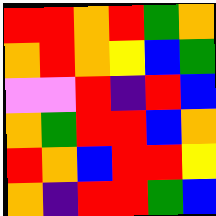[["red", "red", "orange", "red", "green", "orange"], ["orange", "red", "orange", "yellow", "blue", "green"], ["violet", "violet", "red", "indigo", "red", "blue"], ["orange", "green", "red", "red", "blue", "orange"], ["red", "orange", "blue", "red", "red", "yellow"], ["orange", "indigo", "red", "red", "green", "blue"]]